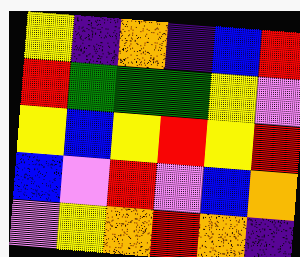[["yellow", "indigo", "orange", "indigo", "blue", "red"], ["red", "green", "green", "green", "yellow", "violet"], ["yellow", "blue", "yellow", "red", "yellow", "red"], ["blue", "violet", "red", "violet", "blue", "orange"], ["violet", "yellow", "orange", "red", "orange", "indigo"]]